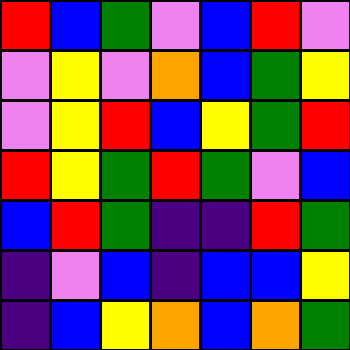[["red", "blue", "green", "violet", "blue", "red", "violet"], ["violet", "yellow", "violet", "orange", "blue", "green", "yellow"], ["violet", "yellow", "red", "blue", "yellow", "green", "red"], ["red", "yellow", "green", "red", "green", "violet", "blue"], ["blue", "red", "green", "indigo", "indigo", "red", "green"], ["indigo", "violet", "blue", "indigo", "blue", "blue", "yellow"], ["indigo", "blue", "yellow", "orange", "blue", "orange", "green"]]